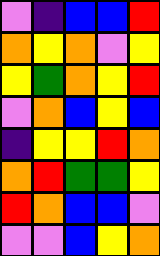[["violet", "indigo", "blue", "blue", "red"], ["orange", "yellow", "orange", "violet", "yellow"], ["yellow", "green", "orange", "yellow", "red"], ["violet", "orange", "blue", "yellow", "blue"], ["indigo", "yellow", "yellow", "red", "orange"], ["orange", "red", "green", "green", "yellow"], ["red", "orange", "blue", "blue", "violet"], ["violet", "violet", "blue", "yellow", "orange"]]